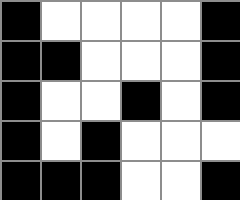[["black", "white", "white", "white", "white", "black"], ["black", "black", "white", "white", "white", "black"], ["black", "white", "white", "black", "white", "black"], ["black", "white", "black", "white", "white", "white"], ["black", "black", "black", "white", "white", "black"]]